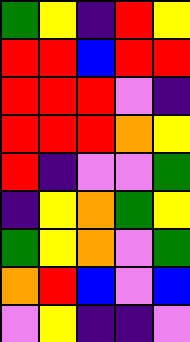[["green", "yellow", "indigo", "red", "yellow"], ["red", "red", "blue", "red", "red"], ["red", "red", "red", "violet", "indigo"], ["red", "red", "red", "orange", "yellow"], ["red", "indigo", "violet", "violet", "green"], ["indigo", "yellow", "orange", "green", "yellow"], ["green", "yellow", "orange", "violet", "green"], ["orange", "red", "blue", "violet", "blue"], ["violet", "yellow", "indigo", "indigo", "violet"]]